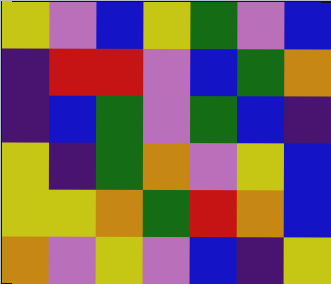[["yellow", "violet", "blue", "yellow", "green", "violet", "blue"], ["indigo", "red", "red", "violet", "blue", "green", "orange"], ["indigo", "blue", "green", "violet", "green", "blue", "indigo"], ["yellow", "indigo", "green", "orange", "violet", "yellow", "blue"], ["yellow", "yellow", "orange", "green", "red", "orange", "blue"], ["orange", "violet", "yellow", "violet", "blue", "indigo", "yellow"]]